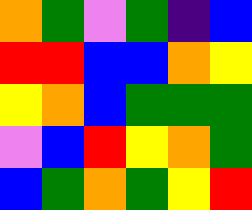[["orange", "green", "violet", "green", "indigo", "blue"], ["red", "red", "blue", "blue", "orange", "yellow"], ["yellow", "orange", "blue", "green", "green", "green"], ["violet", "blue", "red", "yellow", "orange", "green"], ["blue", "green", "orange", "green", "yellow", "red"]]